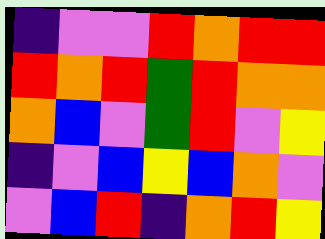[["indigo", "violet", "violet", "red", "orange", "red", "red"], ["red", "orange", "red", "green", "red", "orange", "orange"], ["orange", "blue", "violet", "green", "red", "violet", "yellow"], ["indigo", "violet", "blue", "yellow", "blue", "orange", "violet"], ["violet", "blue", "red", "indigo", "orange", "red", "yellow"]]